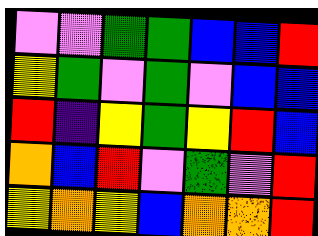[["violet", "violet", "green", "green", "blue", "blue", "red"], ["yellow", "green", "violet", "green", "violet", "blue", "blue"], ["red", "indigo", "yellow", "green", "yellow", "red", "blue"], ["orange", "blue", "red", "violet", "green", "violet", "red"], ["yellow", "orange", "yellow", "blue", "orange", "orange", "red"]]